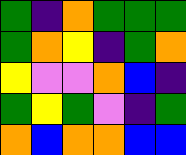[["green", "indigo", "orange", "green", "green", "green"], ["green", "orange", "yellow", "indigo", "green", "orange"], ["yellow", "violet", "violet", "orange", "blue", "indigo"], ["green", "yellow", "green", "violet", "indigo", "green"], ["orange", "blue", "orange", "orange", "blue", "blue"]]